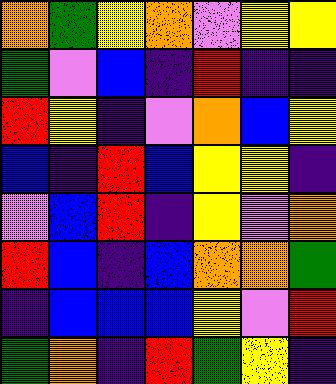[["orange", "green", "yellow", "orange", "violet", "yellow", "yellow"], ["green", "violet", "blue", "indigo", "red", "indigo", "indigo"], ["red", "yellow", "indigo", "violet", "orange", "blue", "yellow"], ["blue", "indigo", "red", "blue", "yellow", "yellow", "indigo"], ["violet", "blue", "red", "indigo", "yellow", "violet", "orange"], ["red", "blue", "indigo", "blue", "orange", "orange", "green"], ["indigo", "blue", "blue", "blue", "yellow", "violet", "red"], ["green", "orange", "indigo", "red", "green", "yellow", "indigo"]]